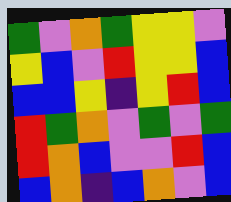[["green", "violet", "orange", "green", "yellow", "yellow", "violet"], ["yellow", "blue", "violet", "red", "yellow", "yellow", "blue"], ["blue", "blue", "yellow", "indigo", "yellow", "red", "blue"], ["red", "green", "orange", "violet", "green", "violet", "green"], ["red", "orange", "blue", "violet", "violet", "red", "blue"], ["blue", "orange", "indigo", "blue", "orange", "violet", "blue"]]